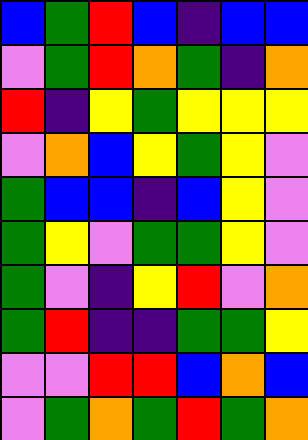[["blue", "green", "red", "blue", "indigo", "blue", "blue"], ["violet", "green", "red", "orange", "green", "indigo", "orange"], ["red", "indigo", "yellow", "green", "yellow", "yellow", "yellow"], ["violet", "orange", "blue", "yellow", "green", "yellow", "violet"], ["green", "blue", "blue", "indigo", "blue", "yellow", "violet"], ["green", "yellow", "violet", "green", "green", "yellow", "violet"], ["green", "violet", "indigo", "yellow", "red", "violet", "orange"], ["green", "red", "indigo", "indigo", "green", "green", "yellow"], ["violet", "violet", "red", "red", "blue", "orange", "blue"], ["violet", "green", "orange", "green", "red", "green", "orange"]]